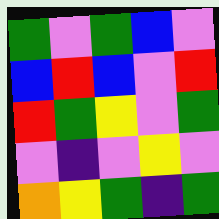[["green", "violet", "green", "blue", "violet"], ["blue", "red", "blue", "violet", "red"], ["red", "green", "yellow", "violet", "green"], ["violet", "indigo", "violet", "yellow", "violet"], ["orange", "yellow", "green", "indigo", "green"]]